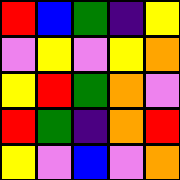[["red", "blue", "green", "indigo", "yellow"], ["violet", "yellow", "violet", "yellow", "orange"], ["yellow", "red", "green", "orange", "violet"], ["red", "green", "indigo", "orange", "red"], ["yellow", "violet", "blue", "violet", "orange"]]